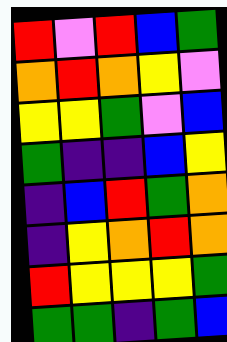[["red", "violet", "red", "blue", "green"], ["orange", "red", "orange", "yellow", "violet"], ["yellow", "yellow", "green", "violet", "blue"], ["green", "indigo", "indigo", "blue", "yellow"], ["indigo", "blue", "red", "green", "orange"], ["indigo", "yellow", "orange", "red", "orange"], ["red", "yellow", "yellow", "yellow", "green"], ["green", "green", "indigo", "green", "blue"]]